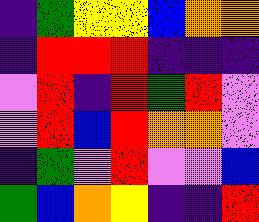[["indigo", "green", "yellow", "yellow", "blue", "orange", "orange"], ["indigo", "red", "red", "red", "indigo", "indigo", "indigo"], ["violet", "red", "indigo", "red", "green", "red", "violet"], ["violet", "red", "blue", "red", "orange", "orange", "violet"], ["indigo", "green", "violet", "red", "violet", "violet", "blue"], ["green", "blue", "orange", "yellow", "indigo", "indigo", "red"]]